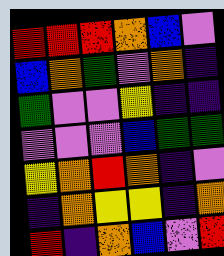[["red", "red", "red", "orange", "blue", "violet"], ["blue", "orange", "green", "violet", "orange", "indigo"], ["green", "violet", "violet", "yellow", "indigo", "indigo"], ["violet", "violet", "violet", "blue", "green", "green"], ["yellow", "orange", "red", "orange", "indigo", "violet"], ["indigo", "orange", "yellow", "yellow", "indigo", "orange"], ["red", "indigo", "orange", "blue", "violet", "red"]]